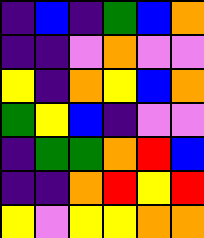[["indigo", "blue", "indigo", "green", "blue", "orange"], ["indigo", "indigo", "violet", "orange", "violet", "violet"], ["yellow", "indigo", "orange", "yellow", "blue", "orange"], ["green", "yellow", "blue", "indigo", "violet", "violet"], ["indigo", "green", "green", "orange", "red", "blue"], ["indigo", "indigo", "orange", "red", "yellow", "red"], ["yellow", "violet", "yellow", "yellow", "orange", "orange"]]